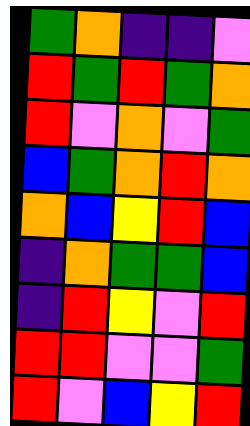[["green", "orange", "indigo", "indigo", "violet"], ["red", "green", "red", "green", "orange"], ["red", "violet", "orange", "violet", "green"], ["blue", "green", "orange", "red", "orange"], ["orange", "blue", "yellow", "red", "blue"], ["indigo", "orange", "green", "green", "blue"], ["indigo", "red", "yellow", "violet", "red"], ["red", "red", "violet", "violet", "green"], ["red", "violet", "blue", "yellow", "red"]]